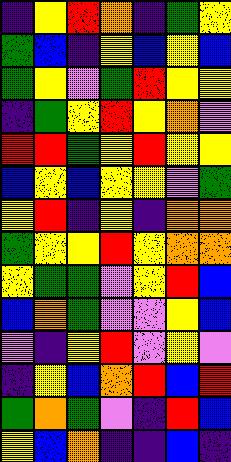[["indigo", "yellow", "red", "orange", "indigo", "green", "yellow"], ["green", "blue", "indigo", "yellow", "blue", "yellow", "blue"], ["green", "yellow", "violet", "green", "red", "yellow", "yellow"], ["indigo", "green", "yellow", "red", "yellow", "orange", "violet"], ["red", "red", "green", "yellow", "red", "yellow", "yellow"], ["blue", "yellow", "blue", "yellow", "yellow", "violet", "green"], ["yellow", "red", "indigo", "yellow", "indigo", "orange", "orange"], ["green", "yellow", "yellow", "red", "yellow", "orange", "orange"], ["yellow", "green", "green", "violet", "yellow", "red", "blue"], ["blue", "orange", "green", "violet", "violet", "yellow", "blue"], ["violet", "indigo", "yellow", "red", "violet", "yellow", "violet"], ["indigo", "yellow", "blue", "orange", "red", "blue", "red"], ["green", "orange", "green", "violet", "indigo", "red", "blue"], ["yellow", "blue", "orange", "indigo", "indigo", "blue", "indigo"]]